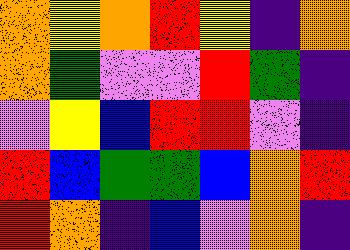[["orange", "yellow", "orange", "red", "yellow", "indigo", "orange"], ["orange", "green", "violet", "violet", "red", "green", "indigo"], ["violet", "yellow", "blue", "red", "red", "violet", "indigo"], ["red", "blue", "green", "green", "blue", "orange", "red"], ["red", "orange", "indigo", "blue", "violet", "orange", "indigo"]]